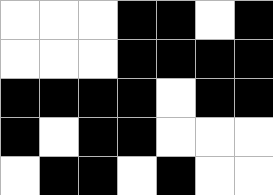[["white", "white", "white", "black", "black", "white", "black"], ["white", "white", "white", "black", "black", "black", "black"], ["black", "black", "black", "black", "white", "black", "black"], ["black", "white", "black", "black", "white", "white", "white"], ["white", "black", "black", "white", "black", "white", "white"]]